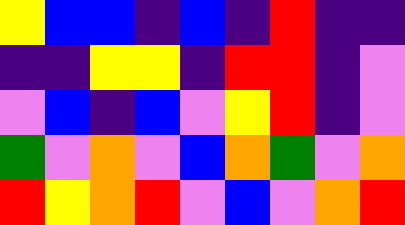[["yellow", "blue", "blue", "indigo", "blue", "indigo", "red", "indigo", "indigo"], ["indigo", "indigo", "yellow", "yellow", "indigo", "red", "red", "indigo", "violet"], ["violet", "blue", "indigo", "blue", "violet", "yellow", "red", "indigo", "violet"], ["green", "violet", "orange", "violet", "blue", "orange", "green", "violet", "orange"], ["red", "yellow", "orange", "red", "violet", "blue", "violet", "orange", "red"]]